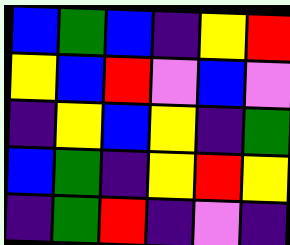[["blue", "green", "blue", "indigo", "yellow", "red"], ["yellow", "blue", "red", "violet", "blue", "violet"], ["indigo", "yellow", "blue", "yellow", "indigo", "green"], ["blue", "green", "indigo", "yellow", "red", "yellow"], ["indigo", "green", "red", "indigo", "violet", "indigo"]]